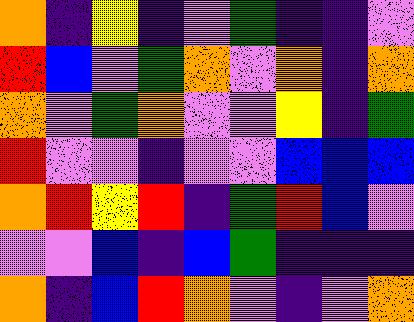[["orange", "indigo", "yellow", "indigo", "violet", "green", "indigo", "indigo", "violet"], ["red", "blue", "violet", "green", "orange", "violet", "orange", "indigo", "orange"], ["orange", "violet", "green", "orange", "violet", "violet", "yellow", "indigo", "green"], ["red", "violet", "violet", "indigo", "violet", "violet", "blue", "blue", "blue"], ["orange", "red", "yellow", "red", "indigo", "green", "red", "blue", "violet"], ["violet", "violet", "blue", "indigo", "blue", "green", "indigo", "indigo", "indigo"], ["orange", "indigo", "blue", "red", "orange", "violet", "indigo", "violet", "orange"]]